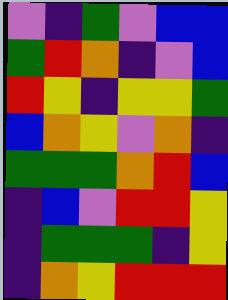[["violet", "indigo", "green", "violet", "blue", "blue"], ["green", "red", "orange", "indigo", "violet", "blue"], ["red", "yellow", "indigo", "yellow", "yellow", "green"], ["blue", "orange", "yellow", "violet", "orange", "indigo"], ["green", "green", "green", "orange", "red", "blue"], ["indigo", "blue", "violet", "red", "red", "yellow"], ["indigo", "green", "green", "green", "indigo", "yellow"], ["indigo", "orange", "yellow", "red", "red", "red"]]